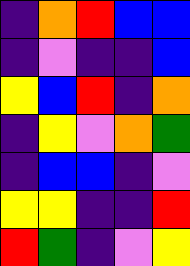[["indigo", "orange", "red", "blue", "blue"], ["indigo", "violet", "indigo", "indigo", "blue"], ["yellow", "blue", "red", "indigo", "orange"], ["indigo", "yellow", "violet", "orange", "green"], ["indigo", "blue", "blue", "indigo", "violet"], ["yellow", "yellow", "indigo", "indigo", "red"], ["red", "green", "indigo", "violet", "yellow"]]